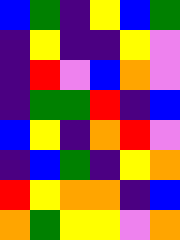[["blue", "green", "indigo", "yellow", "blue", "green"], ["indigo", "yellow", "indigo", "indigo", "yellow", "violet"], ["indigo", "red", "violet", "blue", "orange", "violet"], ["indigo", "green", "green", "red", "indigo", "blue"], ["blue", "yellow", "indigo", "orange", "red", "violet"], ["indigo", "blue", "green", "indigo", "yellow", "orange"], ["red", "yellow", "orange", "orange", "indigo", "blue"], ["orange", "green", "yellow", "yellow", "violet", "orange"]]